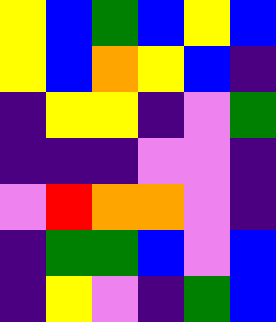[["yellow", "blue", "green", "blue", "yellow", "blue"], ["yellow", "blue", "orange", "yellow", "blue", "indigo"], ["indigo", "yellow", "yellow", "indigo", "violet", "green"], ["indigo", "indigo", "indigo", "violet", "violet", "indigo"], ["violet", "red", "orange", "orange", "violet", "indigo"], ["indigo", "green", "green", "blue", "violet", "blue"], ["indigo", "yellow", "violet", "indigo", "green", "blue"]]